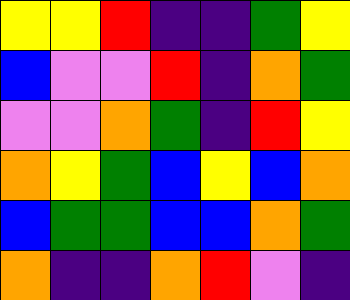[["yellow", "yellow", "red", "indigo", "indigo", "green", "yellow"], ["blue", "violet", "violet", "red", "indigo", "orange", "green"], ["violet", "violet", "orange", "green", "indigo", "red", "yellow"], ["orange", "yellow", "green", "blue", "yellow", "blue", "orange"], ["blue", "green", "green", "blue", "blue", "orange", "green"], ["orange", "indigo", "indigo", "orange", "red", "violet", "indigo"]]